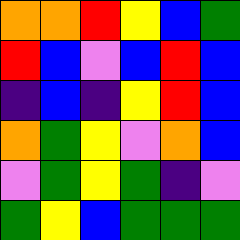[["orange", "orange", "red", "yellow", "blue", "green"], ["red", "blue", "violet", "blue", "red", "blue"], ["indigo", "blue", "indigo", "yellow", "red", "blue"], ["orange", "green", "yellow", "violet", "orange", "blue"], ["violet", "green", "yellow", "green", "indigo", "violet"], ["green", "yellow", "blue", "green", "green", "green"]]